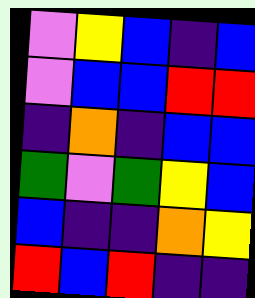[["violet", "yellow", "blue", "indigo", "blue"], ["violet", "blue", "blue", "red", "red"], ["indigo", "orange", "indigo", "blue", "blue"], ["green", "violet", "green", "yellow", "blue"], ["blue", "indigo", "indigo", "orange", "yellow"], ["red", "blue", "red", "indigo", "indigo"]]